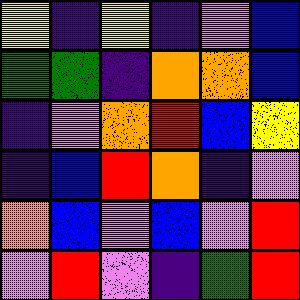[["yellow", "indigo", "yellow", "indigo", "violet", "blue"], ["green", "green", "indigo", "orange", "orange", "blue"], ["indigo", "violet", "orange", "red", "blue", "yellow"], ["indigo", "blue", "red", "orange", "indigo", "violet"], ["orange", "blue", "violet", "blue", "violet", "red"], ["violet", "red", "violet", "indigo", "green", "red"]]